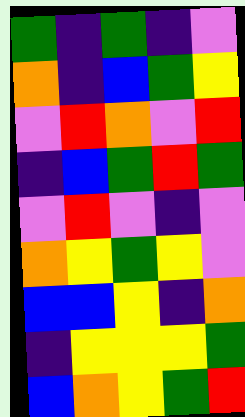[["green", "indigo", "green", "indigo", "violet"], ["orange", "indigo", "blue", "green", "yellow"], ["violet", "red", "orange", "violet", "red"], ["indigo", "blue", "green", "red", "green"], ["violet", "red", "violet", "indigo", "violet"], ["orange", "yellow", "green", "yellow", "violet"], ["blue", "blue", "yellow", "indigo", "orange"], ["indigo", "yellow", "yellow", "yellow", "green"], ["blue", "orange", "yellow", "green", "red"]]